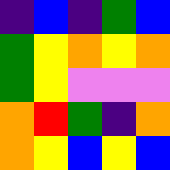[["indigo", "blue", "indigo", "green", "blue"], ["green", "yellow", "orange", "yellow", "orange"], ["green", "yellow", "violet", "violet", "violet"], ["orange", "red", "green", "indigo", "orange"], ["orange", "yellow", "blue", "yellow", "blue"]]